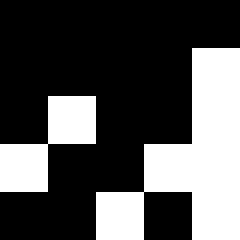[["black", "black", "black", "black", "black"], ["black", "black", "black", "black", "white"], ["black", "white", "black", "black", "white"], ["white", "black", "black", "white", "white"], ["black", "black", "white", "black", "white"]]